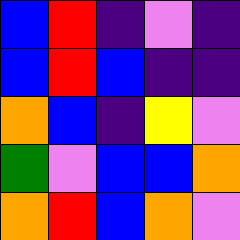[["blue", "red", "indigo", "violet", "indigo"], ["blue", "red", "blue", "indigo", "indigo"], ["orange", "blue", "indigo", "yellow", "violet"], ["green", "violet", "blue", "blue", "orange"], ["orange", "red", "blue", "orange", "violet"]]